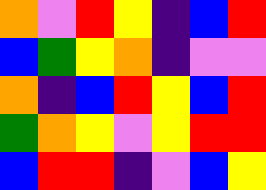[["orange", "violet", "red", "yellow", "indigo", "blue", "red"], ["blue", "green", "yellow", "orange", "indigo", "violet", "violet"], ["orange", "indigo", "blue", "red", "yellow", "blue", "red"], ["green", "orange", "yellow", "violet", "yellow", "red", "red"], ["blue", "red", "red", "indigo", "violet", "blue", "yellow"]]